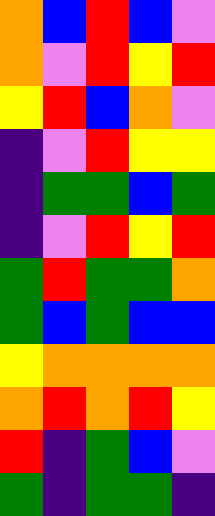[["orange", "blue", "red", "blue", "violet"], ["orange", "violet", "red", "yellow", "red"], ["yellow", "red", "blue", "orange", "violet"], ["indigo", "violet", "red", "yellow", "yellow"], ["indigo", "green", "green", "blue", "green"], ["indigo", "violet", "red", "yellow", "red"], ["green", "red", "green", "green", "orange"], ["green", "blue", "green", "blue", "blue"], ["yellow", "orange", "orange", "orange", "orange"], ["orange", "red", "orange", "red", "yellow"], ["red", "indigo", "green", "blue", "violet"], ["green", "indigo", "green", "green", "indigo"]]